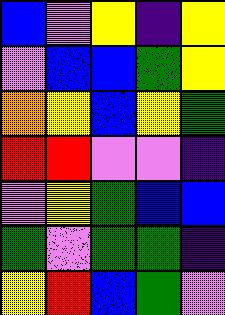[["blue", "violet", "yellow", "indigo", "yellow"], ["violet", "blue", "blue", "green", "yellow"], ["orange", "yellow", "blue", "yellow", "green"], ["red", "red", "violet", "violet", "indigo"], ["violet", "yellow", "green", "blue", "blue"], ["green", "violet", "green", "green", "indigo"], ["yellow", "red", "blue", "green", "violet"]]